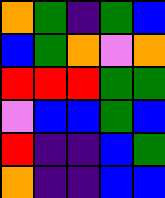[["orange", "green", "indigo", "green", "blue"], ["blue", "green", "orange", "violet", "orange"], ["red", "red", "red", "green", "green"], ["violet", "blue", "blue", "green", "blue"], ["red", "indigo", "indigo", "blue", "green"], ["orange", "indigo", "indigo", "blue", "blue"]]